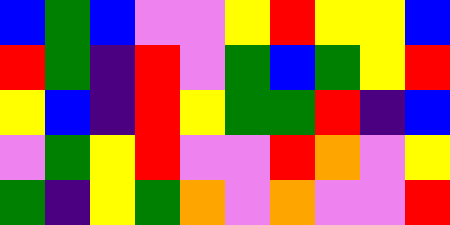[["blue", "green", "blue", "violet", "violet", "yellow", "red", "yellow", "yellow", "blue"], ["red", "green", "indigo", "red", "violet", "green", "blue", "green", "yellow", "red"], ["yellow", "blue", "indigo", "red", "yellow", "green", "green", "red", "indigo", "blue"], ["violet", "green", "yellow", "red", "violet", "violet", "red", "orange", "violet", "yellow"], ["green", "indigo", "yellow", "green", "orange", "violet", "orange", "violet", "violet", "red"]]